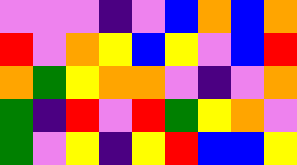[["violet", "violet", "violet", "indigo", "violet", "blue", "orange", "blue", "orange"], ["red", "violet", "orange", "yellow", "blue", "yellow", "violet", "blue", "red"], ["orange", "green", "yellow", "orange", "orange", "violet", "indigo", "violet", "orange"], ["green", "indigo", "red", "violet", "red", "green", "yellow", "orange", "violet"], ["green", "violet", "yellow", "indigo", "yellow", "red", "blue", "blue", "yellow"]]